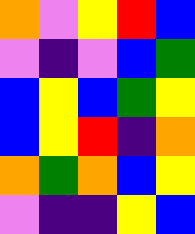[["orange", "violet", "yellow", "red", "blue"], ["violet", "indigo", "violet", "blue", "green"], ["blue", "yellow", "blue", "green", "yellow"], ["blue", "yellow", "red", "indigo", "orange"], ["orange", "green", "orange", "blue", "yellow"], ["violet", "indigo", "indigo", "yellow", "blue"]]